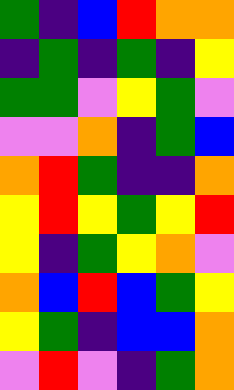[["green", "indigo", "blue", "red", "orange", "orange"], ["indigo", "green", "indigo", "green", "indigo", "yellow"], ["green", "green", "violet", "yellow", "green", "violet"], ["violet", "violet", "orange", "indigo", "green", "blue"], ["orange", "red", "green", "indigo", "indigo", "orange"], ["yellow", "red", "yellow", "green", "yellow", "red"], ["yellow", "indigo", "green", "yellow", "orange", "violet"], ["orange", "blue", "red", "blue", "green", "yellow"], ["yellow", "green", "indigo", "blue", "blue", "orange"], ["violet", "red", "violet", "indigo", "green", "orange"]]